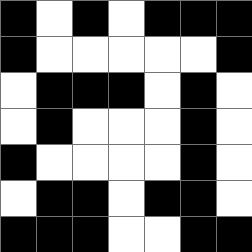[["black", "white", "black", "white", "black", "black", "black"], ["black", "white", "white", "white", "white", "white", "black"], ["white", "black", "black", "black", "white", "black", "white"], ["white", "black", "white", "white", "white", "black", "white"], ["black", "white", "white", "white", "white", "black", "white"], ["white", "black", "black", "white", "black", "black", "white"], ["black", "black", "black", "white", "white", "black", "black"]]